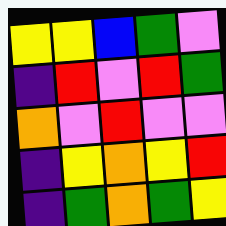[["yellow", "yellow", "blue", "green", "violet"], ["indigo", "red", "violet", "red", "green"], ["orange", "violet", "red", "violet", "violet"], ["indigo", "yellow", "orange", "yellow", "red"], ["indigo", "green", "orange", "green", "yellow"]]